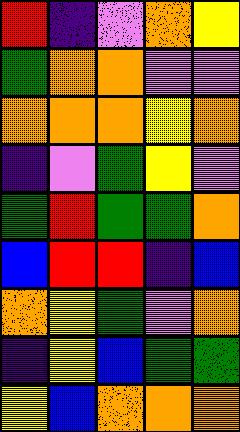[["red", "indigo", "violet", "orange", "yellow"], ["green", "orange", "orange", "violet", "violet"], ["orange", "orange", "orange", "yellow", "orange"], ["indigo", "violet", "green", "yellow", "violet"], ["green", "red", "green", "green", "orange"], ["blue", "red", "red", "indigo", "blue"], ["orange", "yellow", "green", "violet", "orange"], ["indigo", "yellow", "blue", "green", "green"], ["yellow", "blue", "orange", "orange", "orange"]]